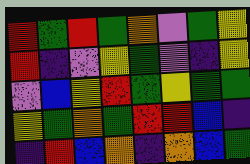[["red", "green", "red", "green", "orange", "violet", "green", "yellow"], ["red", "indigo", "violet", "yellow", "green", "violet", "indigo", "yellow"], ["violet", "blue", "yellow", "red", "green", "yellow", "green", "green"], ["yellow", "green", "orange", "green", "red", "red", "blue", "indigo"], ["indigo", "red", "blue", "orange", "indigo", "orange", "blue", "green"]]